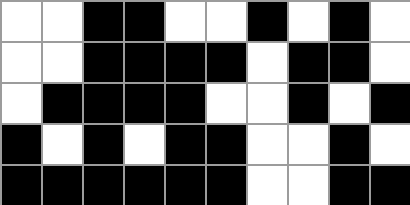[["white", "white", "black", "black", "white", "white", "black", "white", "black", "white"], ["white", "white", "black", "black", "black", "black", "white", "black", "black", "white"], ["white", "black", "black", "black", "black", "white", "white", "black", "white", "black"], ["black", "white", "black", "white", "black", "black", "white", "white", "black", "white"], ["black", "black", "black", "black", "black", "black", "white", "white", "black", "black"]]